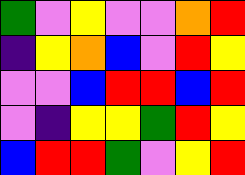[["green", "violet", "yellow", "violet", "violet", "orange", "red"], ["indigo", "yellow", "orange", "blue", "violet", "red", "yellow"], ["violet", "violet", "blue", "red", "red", "blue", "red"], ["violet", "indigo", "yellow", "yellow", "green", "red", "yellow"], ["blue", "red", "red", "green", "violet", "yellow", "red"]]